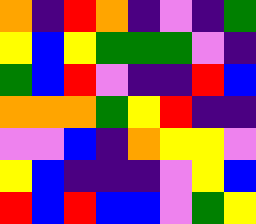[["orange", "indigo", "red", "orange", "indigo", "violet", "indigo", "green"], ["yellow", "blue", "yellow", "green", "green", "green", "violet", "indigo"], ["green", "blue", "red", "violet", "indigo", "indigo", "red", "blue"], ["orange", "orange", "orange", "green", "yellow", "red", "indigo", "indigo"], ["violet", "violet", "blue", "indigo", "orange", "yellow", "yellow", "violet"], ["yellow", "blue", "indigo", "indigo", "indigo", "violet", "yellow", "blue"], ["red", "blue", "red", "blue", "blue", "violet", "green", "yellow"]]